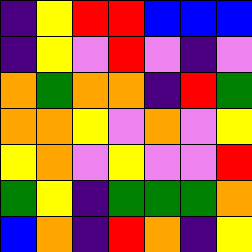[["indigo", "yellow", "red", "red", "blue", "blue", "blue"], ["indigo", "yellow", "violet", "red", "violet", "indigo", "violet"], ["orange", "green", "orange", "orange", "indigo", "red", "green"], ["orange", "orange", "yellow", "violet", "orange", "violet", "yellow"], ["yellow", "orange", "violet", "yellow", "violet", "violet", "red"], ["green", "yellow", "indigo", "green", "green", "green", "orange"], ["blue", "orange", "indigo", "red", "orange", "indigo", "yellow"]]